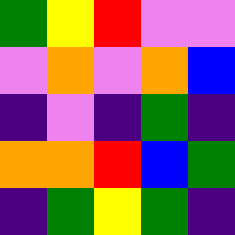[["green", "yellow", "red", "violet", "violet"], ["violet", "orange", "violet", "orange", "blue"], ["indigo", "violet", "indigo", "green", "indigo"], ["orange", "orange", "red", "blue", "green"], ["indigo", "green", "yellow", "green", "indigo"]]